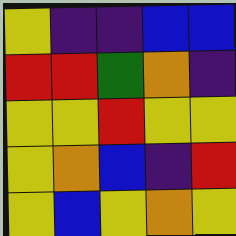[["yellow", "indigo", "indigo", "blue", "blue"], ["red", "red", "green", "orange", "indigo"], ["yellow", "yellow", "red", "yellow", "yellow"], ["yellow", "orange", "blue", "indigo", "red"], ["yellow", "blue", "yellow", "orange", "yellow"]]